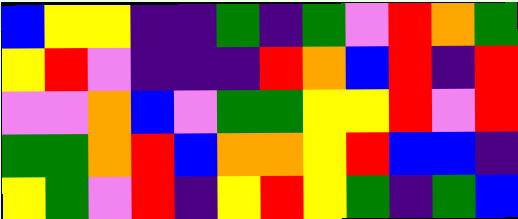[["blue", "yellow", "yellow", "indigo", "indigo", "green", "indigo", "green", "violet", "red", "orange", "green"], ["yellow", "red", "violet", "indigo", "indigo", "indigo", "red", "orange", "blue", "red", "indigo", "red"], ["violet", "violet", "orange", "blue", "violet", "green", "green", "yellow", "yellow", "red", "violet", "red"], ["green", "green", "orange", "red", "blue", "orange", "orange", "yellow", "red", "blue", "blue", "indigo"], ["yellow", "green", "violet", "red", "indigo", "yellow", "red", "yellow", "green", "indigo", "green", "blue"]]